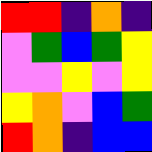[["red", "red", "indigo", "orange", "indigo"], ["violet", "green", "blue", "green", "yellow"], ["violet", "violet", "yellow", "violet", "yellow"], ["yellow", "orange", "violet", "blue", "green"], ["red", "orange", "indigo", "blue", "blue"]]